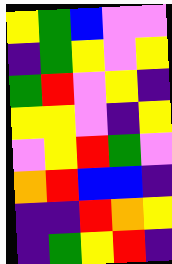[["yellow", "green", "blue", "violet", "violet"], ["indigo", "green", "yellow", "violet", "yellow"], ["green", "red", "violet", "yellow", "indigo"], ["yellow", "yellow", "violet", "indigo", "yellow"], ["violet", "yellow", "red", "green", "violet"], ["orange", "red", "blue", "blue", "indigo"], ["indigo", "indigo", "red", "orange", "yellow"], ["indigo", "green", "yellow", "red", "indigo"]]